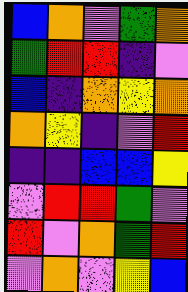[["blue", "orange", "violet", "green", "orange"], ["green", "red", "red", "indigo", "violet"], ["blue", "indigo", "orange", "yellow", "orange"], ["orange", "yellow", "indigo", "violet", "red"], ["indigo", "indigo", "blue", "blue", "yellow"], ["violet", "red", "red", "green", "violet"], ["red", "violet", "orange", "green", "red"], ["violet", "orange", "violet", "yellow", "blue"]]